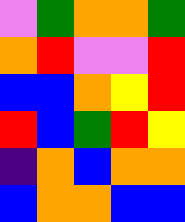[["violet", "green", "orange", "orange", "green"], ["orange", "red", "violet", "violet", "red"], ["blue", "blue", "orange", "yellow", "red"], ["red", "blue", "green", "red", "yellow"], ["indigo", "orange", "blue", "orange", "orange"], ["blue", "orange", "orange", "blue", "blue"]]